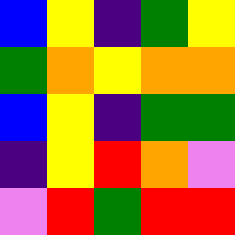[["blue", "yellow", "indigo", "green", "yellow"], ["green", "orange", "yellow", "orange", "orange"], ["blue", "yellow", "indigo", "green", "green"], ["indigo", "yellow", "red", "orange", "violet"], ["violet", "red", "green", "red", "red"]]